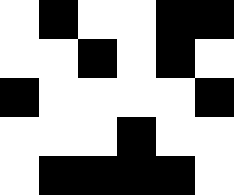[["white", "black", "white", "white", "black", "black"], ["white", "white", "black", "white", "black", "white"], ["black", "white", "white", "white", "white", "black"], ["white", "white", "white", "black", "white", "white"], ["white", "black", "black", "black", "black", "white"]]